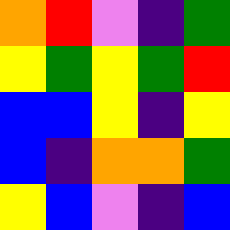[["orange", "red", "violet", "indigo", "green"], ["yellow", "green", "yellow", "green", "red"], ["blue", "blue", "yellow", "indigo", "yellow"], ["blue", "indigo", "orange", "orange", "green"], ["yellow", "blue", "violet", "indigo", "blue"]]